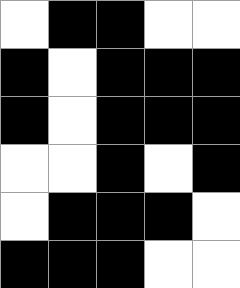[["white", "black", "black", "white", "white"], ["black", "white", "black", "black", "black"], ["black", "white", "black", "black", "black"], ["white", "white", "black", "white", "black"], ["white", "black", "black", "black", "white"], ["black", "black", "black", "white", "white"]]